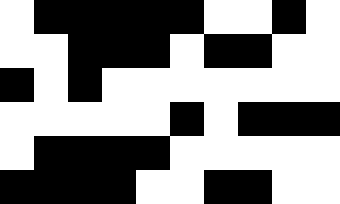[["white", "black", "black", "black", "black", "black", "white", "white", "black", "white"], ["white", "white", "black", "black", "black", "white", "black", "black", "white", "white"], ["black", "white", "black", "white", "white", "white", "white", "white", "white", "white"], ["white", "white", "white", "white", "white", "black", "white", "black", "black", "black"], ["white", "black", "black", "black", "black", "white", "white", "white", "white", "white"], ["black", "black", "black", "black", "white", "white", "black", "black", "white", "white"]]